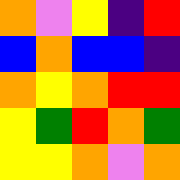[["orange", "violet", "yellow", "indigo", "red"], ["blue", "orange", "blue", "blue", "indigo"], ["orange", "yellow", "orange", "red", "red"], ["yellow", "green", "red", "orange", "green"], ["yellow", "yellow", "orange", "violet", "orange"]]